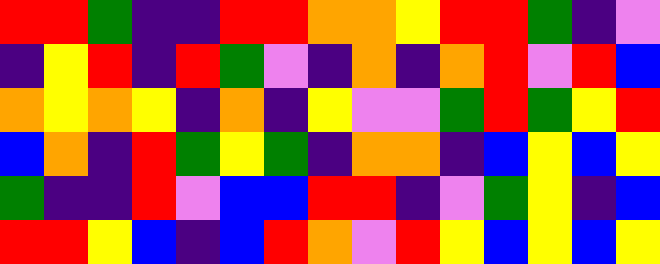[["red", "red", "green", "indigo", "indigo", "red", "red", "orange", "orange", "yellow", "red", "red", "green", "indigo", "violet"], ["indigo", "yellow", "red", "indigo", "red", "green", "violet", "indigo", "orange", "indigo", "orange", "red", "violet", "red", "blue"], ["orange", "yellow", "orange", "yellow", "indigo", "orange", "indigo", "yellow", "violet", "violet", "green", "red", "green", "yellow", "red"], ["blue", "orange", "indigo", "red", "green", "yellow", "green", "indigo", "orange", "orange", "indigo", "blue", "yellow", "blue", "yellow"], ["green", "indigo", "indigo", "red", "violet", "blue", "blue", "red", "red", "indigo", "violet", "green", "yellow", "indigo", "blue"], ["red", "red", "yellow", "blue", "indigo", "blue", "red", "orange", "violet", "red", "yellow", "blue", "yellow", "blue", "yellow"]]